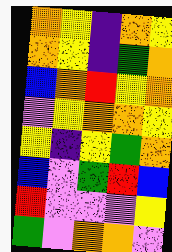[["orange", "yellow", "indigo", "orange", "yellow"], ["orange", "yellow", "indigo", "green", "orange"], ["blue", "orange", "red", "yellow", "orange"], ["violet", "yellow", "orange", "orange", "yellow"], ["yellow", "indigo", "yellow", "green", "orange"], ["blue", "violet", "green", "red", "blue"], ["red", "violet", "violet", "violet", "yellow"], ["green", "violet", "orange", "orange", "violet"]]